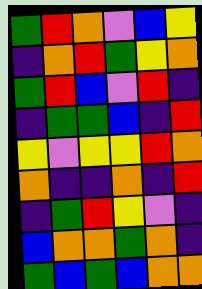[["green", "red", "orange", "violet", "blue", "yellow"], ["indigo", "orange", "red", "green", "yellow", "orange"], ["green", "red", "blue", "violet", "red", "indigo"], ["indigo", "green", "green", "blue", "indigo", "red"], ["yellow", "violet", "yellow", "yellow", "red", "orange"], ["orange", "indigo", "indigo", "orange", "indigo", "red"], ["indigo", "green", "red", "yellow", "violet", "indigo"], ["blue", "orange", "orange", "green", "orange", "indigo"], ["green", "blue", "green", "blue", "orange", "orange"]]